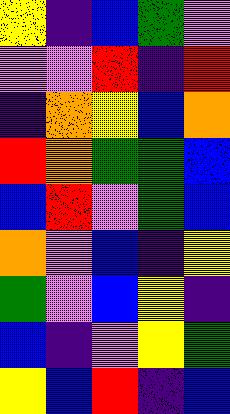[["yellow", "indigo", "blue", "green", "violet"], ["violet", "violet", "red", "indigo", "red"], ["indigo", "orange", "yellow", "blue", "orange"], ["red", "orange", "green", "green", "blue"], ["blue", "red", "violet", "green", "blue"], ["orange", "violet", "blue", "indigo", "yellow"], ["green", "violet", "blue", "yellow", "indigo"], ["blue", "indigo", "violet", "yellow", "green"], ["yellow", "blue", "red", "indigo", "blue"]]